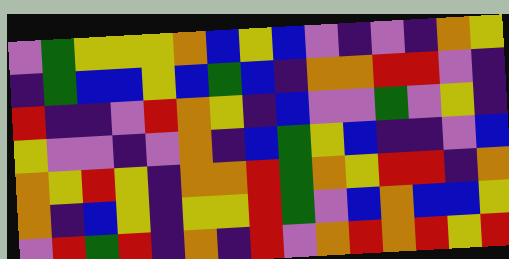[["violet", "green", "yellow", "yellow", "yellow", "orange", "blue", "yellow", "blue", "violet", "indigo", "violet", "indigo", "orange", "yellow"], ["indigo", "green", "blue", "blue", "yellow", "blue", "green", "blue", "indigo", "orange", "orange", "red", "red", "violet", "indigo"], ["red", "indigo", "indigo", "violet", "red", "orange", "yellow", "indigo", "blue", "violet", "violet", "green", "violet", "yellow", "indigo"], ["yellow", "violet", "violet", "indigo", "violet", "orange", "indigo", "blue", "green", "yellow", "blue", "indigo", "indigo", "violet", "blue"], ["orange", "yellow", "red", "yellow", "indigo", "orange", "orange", "red", "green", "orange", "yellow", "red", "red", "indigo", "orange"], ["orange", "indigo", "blue", "yellow", "indigo", "yellow", "yellow", "red", "green", "violet", "blue", "orange", "blue", "blue", "yellow"], ["violet", "red", "green", "red", "indigo", "orange", "indigo", "red", "violet", "orange", "red", "orange", "red", "yellow", "red"]]